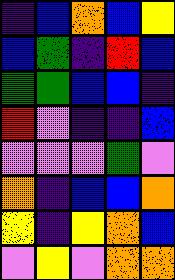[["indigo", "blue", "orange", "blue", "yellow"], ["blue", "green", "indigo", "red", "blue"], ["green", "green", "blue", "blue", "indigo"], ["red", "violet", "indigo", "indigo", "blue"], ["violet", "violet", "violet", "green", "violet"], ["orange", "indigo", "blue", "blue", "orange"], ["yellow", "indigo", "yellow", "orange", "blue"], ["violet", "yellow", "violet", "orange", "orange"]]